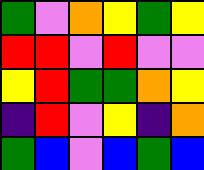[["green", "violet", "orange", "yellow", "green", "yellow"], ["red", "red", "violet", "red", "violet", "violet"], ["yellow", "red", "green", "green", "orange", "yellow"], ["indigo", "red", "violet", "yellow", "indigo", "orange"], ["green", "blue", "violet", "blue", "green", "blue"]]